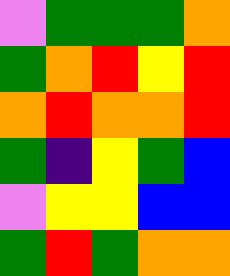[["violet", "green", "green", "green", "orange"], ["green", "orange", "red", "yellow", "red"], ["orange", "red", "orange", "orange", "red"], ["green", "indigo", "yellow", "green", "blue"], ["violet", "yellow", "yellow", "blue", "blue"], ["green", "red", "green", "orange", "orange"]]